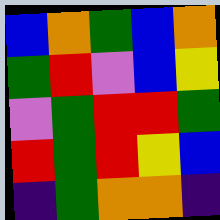[["blue", "orange", "green", "blue", "orange"], ["green", "red", "violet", "blue", "yellow"], ["violet", "green", "red", "red", "green"], ["red", "green", "red", "yellow", "blue"], ["indigo", "green", "orange", "orange", "indigo"]]